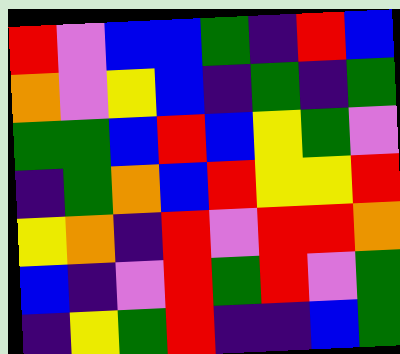[["red", "violet", "blue", "blue", "green", "indigo", "red", "blue"], ["orange", "violet", "yellow", "blue", "indigo", "green", "indigo", "green"], ["green", "green", "blue", "red", "blue", "yellow", "green", "violet"], ["indigo", "green", "orange", "blue", "red", "yellow", "yellow", "red"], ["yellow", "orange", "indigo", "red", "violet", "red", "red", "orange"], ["blue", "indigo", "violet", "red", "green", "red", "violet", "green"], ["indigo", "yellow", "green", "red", "indigo", "indigo", "blue", "green"]]